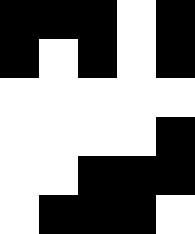[["black", "black", "black", "white", "black"], ["black", "white", "black", "white", "black"], ["white", "white", "white", "white", "white"], ["white", "white", "white", "white", "black"], ["white", "white", "black", "black", "black"], ["white", "black", "black", "black", "white"]]